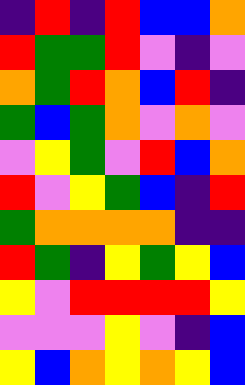[["indigo", "red", "indigo", "red", "blue", "blue", "orange"], ["red", "green", "green", "red", "violet", "indigo", "violet"], ["orange", "green", "red", "orange", "blue", "red", "indigo"], ["green", "blue", "green", "orange", "violet", "orange", "violet"], ["violet", "yellow", "green", "violet", "red", "blue", "orange"], ["red", "violet", "yellow", "green", "blue", "indigo", "red"], ["green", "orange", "orange", "orange", "orange", "indigo", "indigo"], ["red", "green", "indigo", "yellow", "green", "yellow", "blue"], ["yellow", "violet", "red", "red", "red", "red", "yellow"], ["violet", "violet", "violet", "yellow", "violet", "indigo", "blue"], ["yellow", "blue", "orange", "yellow", "orange", "yellow", "blue"]]